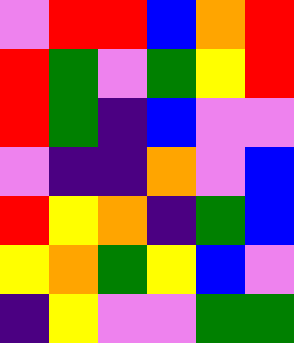[["violet", "red", "red", "blue", "orange", "red"], ["red", "green", "violet", "green", "yellow", "red"], ["red", "green", "indigo", "blue", "violet", "violet"], ["violet", "indigo", "indigo", "orange", "violet", "blue"], ["red", "yellow", "orange", "indigo", "green", "blue"], ["yellow", "orange", "green", "yellow", "blue", "violet"], ["indigo", "yellow", "violet", "violet", "green", "green"]]